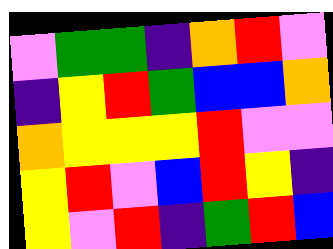[["violet", "green", "green", "indigo", "orange", "red", "violet"], ["indigo", "yellow", "red", "green", "blue", "blue", "orange"], ["orange", "yellow", "yellow", "yellow", "red", "violet", "violet"], ["yellow", "red", "violet", "blue", "red", "yellow", "indigo"], ["yellow", "violet", "red", "indigo", "green", "red", "blue"]]